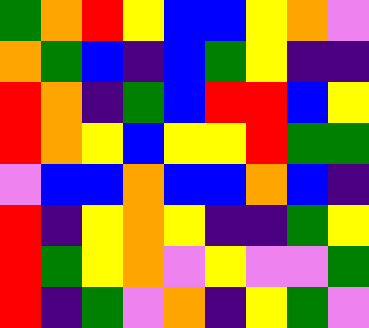[["green", "orange", "red", "yellow", "blue", "blue", "yellow", "orange", "violet"], ["orange", "green", "blue", "indigo", "blue", "green", "yellow", "indigo", "indigo"], ["red", "orange", "indigo", "green", "blue", "red", "red", "blue", "yellow"], ["red", "orange", "yellow", "blue", "yellow", "yellow", "red", "green", "green"], ["violet", "blue", "blue", "orange", "blue", "blue", "orange", "blue", "indigo"], ["red", "indigo", "yellow", "orange", "yellow", "indigo", "indigo", "green", "yellow"], ["red", "green", "yellow", "orange", "violet", "yellow", "violet", "violet", "green"], ["red", "indigo", "green", "violet", "orange", "indigo", "yellow", "green", "violet"]]